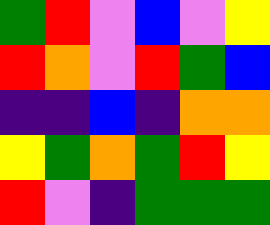[["green", "red", "violet", "blue", "violet", "yellow"], ["red", "orange", "violet", "red", "green", "blue"], ["indigo", "indigo", "blue", "indigo", "orange", "orange"], ["yellow", "green", "orange", "green", "red", "yellow"], ["red", "violet", "indigo", "green", "green", "green"]]